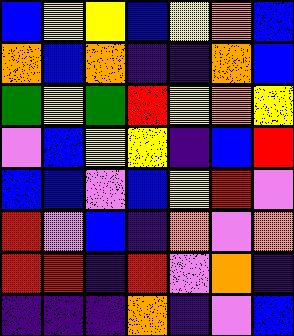[["blue", "yellow", "yellow", "blue", "yellow", "orange", "blue"], ["orange", "blue", "orange", "indigo", "indigo", "orange", "blue"], ["green", "yellow", "green", "red", "yellow", "orange", "yellow"], ["violet", "blue", "yellow", "yellow", "indigo", "blue", "red"], ["blue", "blue", "violet", "blue", "yellow", "red", "violet"], ["red", "violet", "blue", "indigo", "orange", "violet", "orange"], ["red", "red", "indigo", "red", "violet", "orange", "indigo"], ["indigo", "indigo", "indigo", "orange", "indigo", "violet", "blue"]]